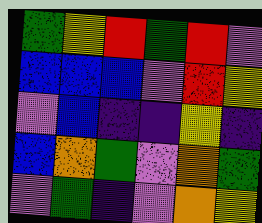[["green", "yellow", "red", "green", "red", "violet"], ["blue", "blue", "blue", "violet", "red", "yellow"], ["violet", "blue", "indigo", "indigo", "yellow", "indigo"], ["blue", "orange", "green", "violet", "orange", "green"], ["violet", "green", "indigo", "violet", "orange", "yellow"]]